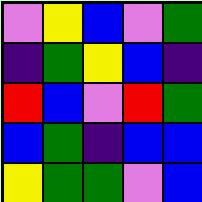[["violet", "yellow", "blue", "violet", "green"], ["indigo", "green", "yellow", "blue", "indigo"], ["red", "blue", "violet", "red", "green"], ["blue", "green", "indigo", "blue", "blue"], ["yellow", "green", "green", "violet", "blue"]]